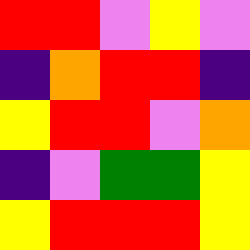[["red", "red", "violet", "yellow", "violet"], ["indigo", "orange", "red", "red", "indigo"], ["yellow", "red", "red", "violet", "orange"], ["indigo", "violet", "green", "green", "yellow"], ["yellow", "red", "red", "red", "yellow"]]